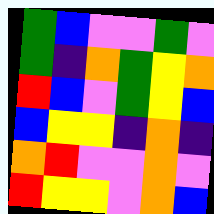[["green", "blue", "violet", "violet", "green", "violet"], ["green", "indigo", "orange", "green", "yellow", "orange"], ["red", "blue", "violet", "green", "yellow", "blue"], ["blue", "yellow", "yellow", "indigo", "orange", "indigo"], ["orange", "red", "violet", "violet", "orange", "violet"], ["red", "yellow", "yellow", "violet", "orange", "blue"]]